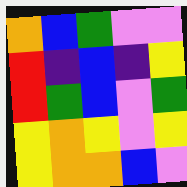[["orange", "blue", "green", "violet", "violet"], ["red", "indigo", "blue", "indigo", "yellow"], ["red", "green", "blue", "violet", "green"], ["yellow", "orange", "yellow", "violet", "yellow"], ["yellow", "orange", "orange", "blue", "violet"]]